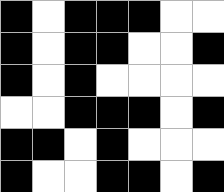[["black", "white", "black", "black", "black", "white", "white"], ["black", "white", "black", "black", "white", "white", "black"], ["black", "white", "black", "white", "white", "white", "white"], ["white", "white", "black", "black", "black", "white", "black"], ["black", "black", "white", "black", "white", "white", "white"], ["black", "white", "white", "black", "black", "white", "black"]]